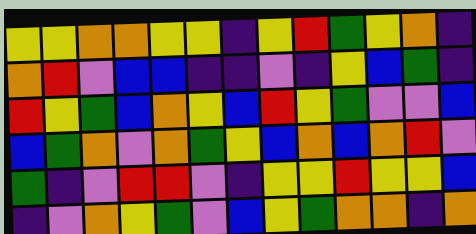[["yellow", "yellow", "orange", "orange", "yellow", "yellow", "indigo", "yellow", "red", "green", "yellow", "orange", "indigo"], ["orange", "red", "violet", "blue", "blue", "indigo", "indigo", "violet", "indigo", "yellow", "blue", "green", "indigo"], ["red", "yellow", "green", "blue", "orange", "yellow", "blue", "red", "yellow", "green", "violet", "violet", "blue"], ["blue", "green", "orange", "violet", "orange", "green", "yellow", "blue", "orange", "blue", "orange", "red", "violet"], ["green", "indigo", "violet", "red", "red", "violet", "indigo", "yellow", "yellow", "red", "yellow", "yellow", "blue"], ["indigo", "violet", "orange", "yellow", "green", "violet", "blue", "yellow", "green", "orange", "orange", "indigo", "orange"]]